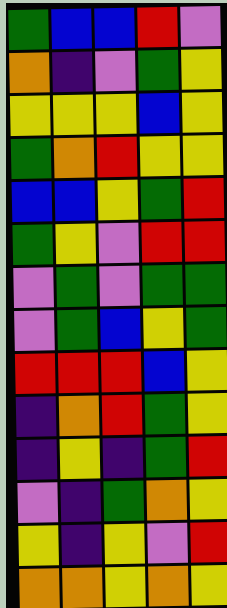[["green", "blue", "blue", "red", "violet"], ["orange", "indigo", "violet", "green", "yellow"], ["yellow", "yellow", "yellow", "blue", "yellow"], ["green", "orange", "red", "yellow", "yellow"], ["blue", "blue", "yellow", "green", "red"], ["green", "yellow", "violet", "red", "red"], ["violet", "green", "violet", "green", "green"], ["violet", "green", "blue", "yellow", "green"], ["red", "red", "red", "blue", "yellow"], ["indigo", "orange", "red", "green", "yellow"], ["indigo", "yellow", "indigo", "green", "red"], ["violet", "indigo", "green", "orange", "yellow"], ["yellow", "indigo", "yellow", "violet", "red"], ["orange", "orange", "yellow", "orange", "yellow"]]